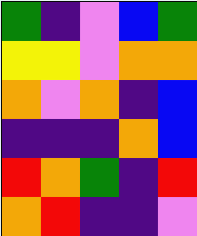[["green", "indigo", "violet", "blue", "green"], ["yellow", "yellow", "violet", "orange", "orange"], ["orange", "violet", "orange", "indigo", "blue"], ["indigo", "indigo", "indigo", "orange", "blue"], ["red", "orange", "green", "indigo", "red"], ["orange", "red", "indigo", "indigo", "violet"]]